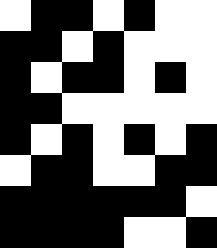[["white", "black", "black", "white", "black", "white", "white"], ["black", "black", "white", "black", "white", "white", "white"], ["black", "white", "black", "black", "white", "black", "white"], ["black", "black", "white", "white", "white", "white", "white"], ["black", "white", "black", "white", "black", "white", "black"], ["white", "black", "black", "white", "white", "black", "black"], ["black", "black", "black", "black", "black", "black", "white"], ["black", "black", "black", "black", "white", "white", "black"]]